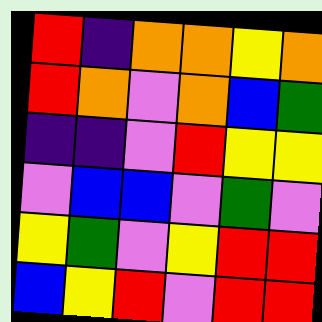[["red", "indigo", "orange", "orange", "yellow", "orange"], ["red", "orange", "violet", "orange", "blue", "green"], ["indigo", "indigo", "violet", "red", "yellow", "yellow"], ["violet", "blue", "blue", "violet", "green", "violet"], ["yellow", "green", "violet", "yellow", "red", "red"], ["blue", "yellow", "red", "violet", "red", "red"]]